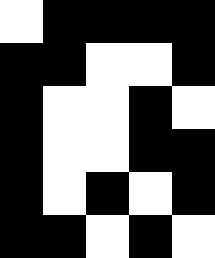[["white", "black", "black", "black", "black"], ["black", "black", "white", "white", "black"], ["black", "white", "white", "black", "white"], ["black", "white", "white", "black", "black"], ["black", "white", "black", "white", "black"], ["black", "black", "white", "black", "white"]]